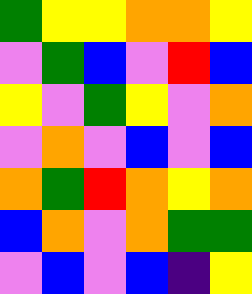[["green", "yellow", "yellow", "orange", "orange", "yellow"], ["violet", "green", "blue", "violet", "red", "blue"], ["yellow", "violet", "green", "yellow", "violet", "orange"], ["violet", "orange", "violet", "blue", "violet", "blue"], ["orange", "green", "red", "orange", "yellow", "orange"], ["blue", "orange", "violet", "orange", "green", "green"], ["violet", "blue", "violet", "blue", "indigo", "yellow"]]